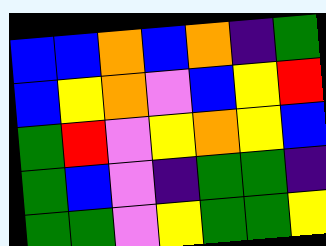[["blue", "blue", "orange", "blue", "orange", "indigo", "green"], ["blue", "yellow", "orange", "violet", "blue", "yellow", "red"], ["green", "red", "violet", "yellow", "orange", "yellow", "blue"], ["green", "blue", "violet", "indigo", "green", "green", "indigo"], ["green", "green", "violet", "yellow", "green", "green", "yellow"]]